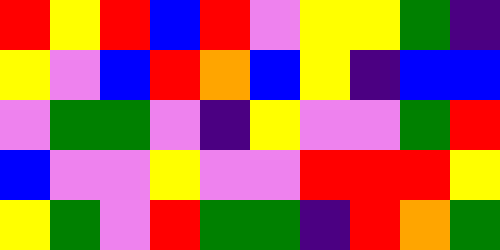[["red", "yellow", "red", "blue", "red", "violet", "yellow", "yellow", "green", "indigo"], ["yellow", "violet", "blue", "red", "orange", "blue", "yellow", "indigo", "blue", "blue"], ["violet", "green", "green", "violet", "indigo", "yellow", "violet", "violet", "green", "red"], ["blue", "violet", "violet", "yellow", "violet", "violet", "red", "red", "red", "yellow"], ["yellow", "green", "violet", "red", "green", "green", "indigo", "red", "orange", "green"]]